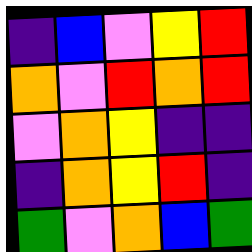[["indigo", "blue", "violet", "yellow", "red"], ["orange", "violet", "red", "orange", "red"], ["violet", "orange", "yellow", "indigo", "indigo"], ["indigo", "orange", "yellow", "red", "indigo"], ["green", "violet", "orange", "blue", "green"]]